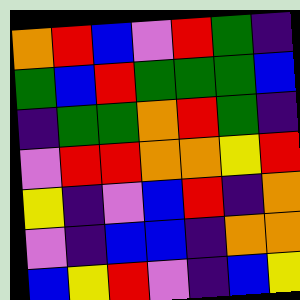[["orange", "red", "blue", "violet", "red", "green", "indigo"], ["green", "blue", "red", "green", "green", "green", "blue"], ["indigo", "green", "green", "orange", "red", "green", "indigo"], ["violet", "red", "red", "orange", "orange", "yellow", "red"], ["yellow", "indigo", "violet", "blue", "red", "indigo", "orange"], ["violet", "indigo", "blue", "blue", "indigo", "orange", "orange"], ["blue", "yellow", "red", "violet", "indigo", "blue", "yellow"]]